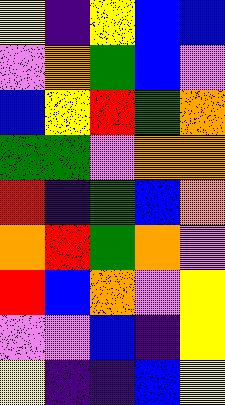[["yellow", "indigo", "yellow", "blue", "blue"], ["violet", "orange", "green", "blue", "violet"], ["blue", "yellow", "red", "green", "orange"], ["green", "green", "violet", "orange", "orange"], ["red", "indigo", "green", "blue", "orange"], ["orange", "red", "green", "orange", "violet"], ["red", "blue", "orange", "violet", "yellow"], ["violet", "violet", "blue", "indigo", "yellow"], ["yellow", "indigo", "indigo", "blue", "yellow"]]